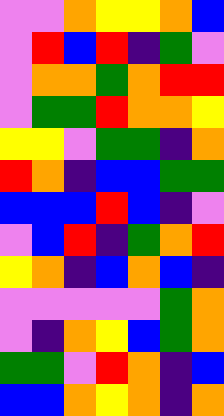[["violet", "violet", "orange", "yellow", "yellow", "orange", "blue"], ["violet", "red", "blue", "red", "indigo", "green", "violet"], ["violet", "orange", "orange", "green", "orange", "red", "red"], ["violet", "green", "green", "red", "orange", "orange", "yellow"], ["yellow", "yellow", "violet", "green", "green", "indigo", "orange"], ["red", "orange", "indigo", "blue", "blue", "green", "green"], ["blue", "blue", "blue", "red", "blue", "indigo", "violet"], ["violet", "blue", "red", "indigo", "green", "orange", "red"], ["yellow", "orange", "indigo", "blue", "orange", "blue", "indigo"], ["violet", "violet", "violet", "violet", "violet", "green", "orange"], ["violet", "indigo", "orange", "yellow", "blue", "green", "orange"], ["green", "green", "violet", "red", "orange", "indigo", "blue"], ["blue", "blue", "orange", "yellow", "orange", "indigo", "orange"]]